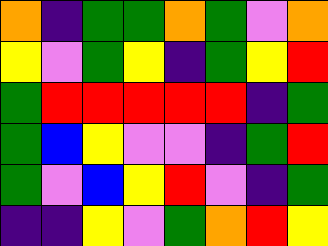[["orange", "indigo", "green", "green", "orange", "green", "violet", "orange"], ["yellow", "violet", "green", "yellow", "indigo", "green", "yellow", "red"], ["green", "red", "red", "red", "red", "red", "indigo", "green"], ["green", "blue", "yellow", "violet", "violet", "indigo", "green", "red"], ["green", "violet", "blue", "yellow", "red", "violet", "indigo", "green"], ["indigo", "indigo", "yellow", "violet", "green", "orange", "red", "yellow"]]